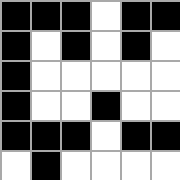[["black", "black", "black", "white", "black", "black"], ["black", "white", "black", "white", "black", "white"], ["black", "white", "white", "white", "white", "white"], ["black", "white", "white", "black", "white", "white"], ["black", "black", "black", "white", "black", "black"], ["white", "black", "white", "white", "white", "white"]]